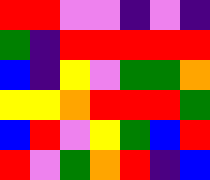[["red", "red", "violet", "violet", "indigo", "violet", "indigo"], ["green", "indigo", "red", "red", "red", "red", "red"], ["blue", "indigo", "yellow", "violet", "green", "green", "orange"], ["yellow", "yellow", "orange", "red", "red", "red", "green"], ["blue", "red", "violet", "yellow", "green", "blue", "red"], ["red", "violet", "green", "orange", "red", "indigo", "blue"]]